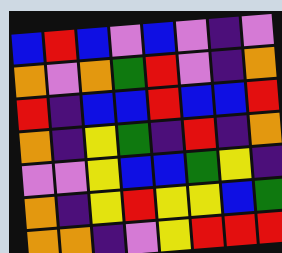[["blue", "red", "blue", "violet", "blue", "violet", "indigo", "violet"], ["orange", "violet", "orange", "green", "red", "violet", "indigo", "orange"], ["red", "indigo", "blue", "blue", "red", "blue", "blue", "red"], ["orange", "indigo", "yellow", "green", "indigo", "red", "indigo", "orange"], ["violet", "violet", "yellow", "blue", "blue", "green", "yellow", "indigo"], ["orange", "indigo", "yellow", "red", "yellow", "yellow", "blue", "green"], ["orange", "orange", "indigo", "violet", "yellow", "red", "red", "red"]]